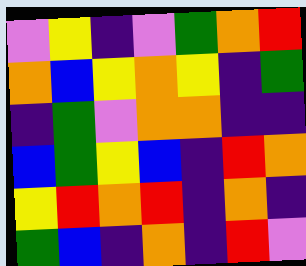[["violet", "yellow", "indigo", "violet", "green", "orange", "red"], ["orange", "blue", "yellow", "orange", "yellow", "indigo", "green"], ["indigo", "green", "violet", "orange", "orange", "indigo", "indigo"], ["blue", "green", "yellow", "blue", "indigo", "red", "orange"], ["yellow", "red", "orange", "red", "indigo", "orange", "indigo"], ["green", "blue", "indigo", "orange", "indigo", "red", "violet"]]